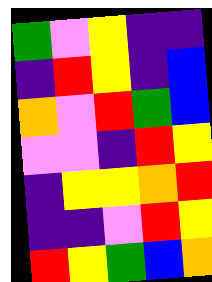[["green", "violet", "yellow", "indigo", "indigo"], ["indigo", "red", "yellow", "indigo", "blue"], ["orange", "violet", "red", "green", "blue"], ["violet", "violet", "indigo", "red", "yellow"], ["indigo", "yellow", "yellow", "orange", "red"], ["indigo", "indigo", "violet", "red", "yellow"], ["red", "yellow", "green", "blue", "orange"]]